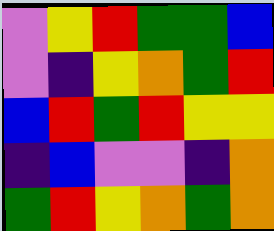[["violet", "yellow", "red", "green", "green", "blue"], ["violet", "indigo", "yellow", "orange", "green", "red"], ["blue", "red", "green", "red", "yellow", "yellow"], ["indigo", "blue", "violet", "violet", "indigo", "orange"], ["green", "red", "yellow", "orange", "green", "orange"]]